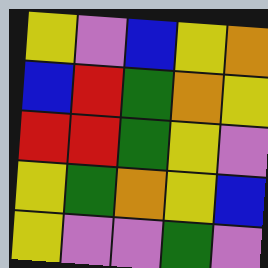[["yellow", "violet", "blue", "yellow", "orange"], ["blue", "red", "green", "orange", "yellow"], ["red", "red", "green", "yellow", "violet"], ["yellow", "green", "orange", "yellow", "blue"], ["yellow", "violet", "violet", "green", "violet"]]